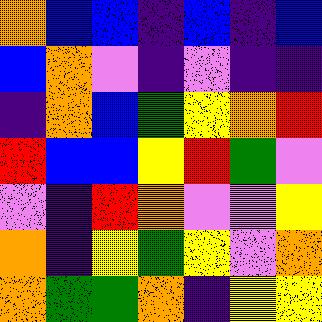[["orange", "blue", "blue", "indigo", "blue", "indigo", "blue"], ["blue", "orange", "violet", "indigo", "violet", "indigo", "indigo"], ["indigo", "orange", "blue", "green", "yellow", "orange", "red"], ["red", "blue", "blue", "yellow", "red", "green", "violet"], ["violet", "indigo", "red", "orange", "violet", "violet", "yellow"], ["orange", "indigo", "yellow", "green", "yellow", "violet", "orange"], ["orange", "green", "green", "orange", "indigo", "yellow", "yellow"]]